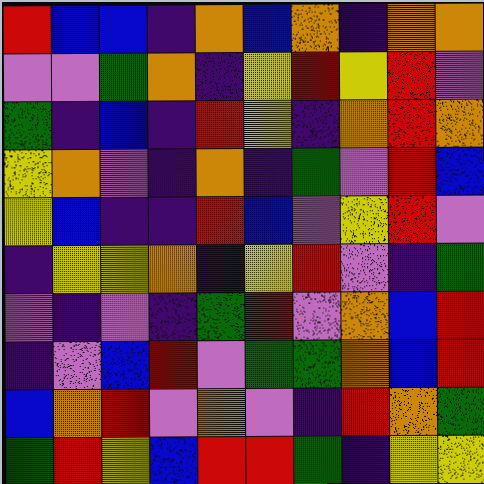[["red", "blue", "blue", "indigo", "orange", "blue", "orange", "indigo", "orange", "orange"], ["violet", "violet", "green", "orange", "indigo", "yellow", "red", "yellow", "red", "violet"], ["green", "indigo", "blue", "indigo", "red", "yellow", "indigo", "orange", "red", "orange"], ["yellow", "orange", "violet", "indigo", "orange", "indigo", "green", "violet", "red", "blue"], ["yellow", "blue", "indigo", "indigo", "red", "blue", "violet", "yellow", "red", "violet"], ["indigo", "yellow", "yellow", "orange", "indigo", "yellow", "red", "violet", "indigo", "green"], ["violet", "indigo", "violet", "indigo", "green", "red", "violet", "orange", "blue", "red"], ["indigo", "violet", "blue", "red", "violet", "green", "green", "orange", "blue", "red"], ["blue", "orange", "red", "violet", "orange", "violet", "indigo", "red", "orange", "green"], ["green", "red", "yellow", "blue", "red", "red", "green", "indigo", "yellow", "yellow"]]